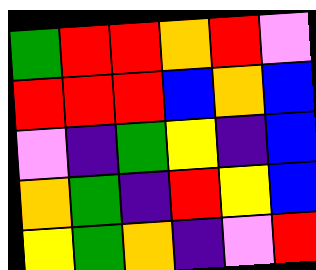[["green", "red", "red", "orange", "red", "violet"], ["red", "red", "red", "blue", "orange", "blue"], ["violet", "indigo", "green", "yellow", "indigo", "blue"], ["orange", "green", "indigo", "red", "yellow", "blue"], ["yellow", "green", "orange", "indigo", "violet", "red"]]